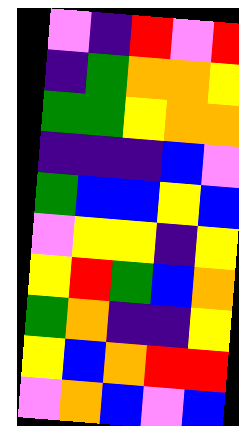[["violet", "indigo", "red", "violet", "red"], ["indigo", "green", "orange", "orange", "yellow"], ["green", "green", "yellow", "orange", "orange"], ["indigo", "indigo", "indigo", "blue", "violet"], ["green", "blue", "blue", "yellow", "blue"], ["violet", "yellow", "yellow", "indigo", "yellow"], ["yellow", "red", "green", "blue", "orange"], ["green", "orange", "indigo", "indigo", "yellow"], ["yellow", "blue", "orange", "red", "red"], ["violet", "orange", "blue", "violet", "blue"]]